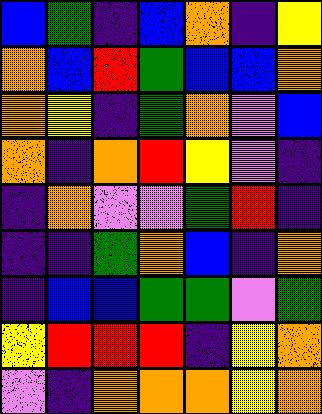[["blue", "green", "indigo", "blue", "orange", "indigo", "yellow"], ["orange", "blue", "red", "green", "blue", "blue", "orange"], ["orange", "yellow", "indigo", "green", "orange", "violet", "blue"], ["orange", "indigo", "orange", "red", "yellow", "violet", "indigo"], ["indigo", "orange", "violet", "violet", "green", "red", "indigo"], ["indigo", "indigo", "green", "orange", "blue", "indigo", "orange"], ["indigo", "blue", "blue", "green", "green", "violet", "green"], ["yellow", "red", "red", "red", "indigo", "yellow", "orange"], ["violet", "indigo", "orange", "orange", "orange", "yellow", "orange"]]